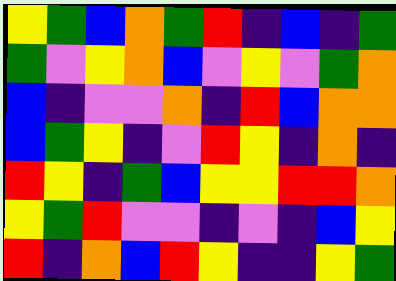[["yellow", "green", "blue", "orange", "green", "red", "indigo", "blue", "indigo", "green"], ["green", "violet", "yellow", "orange", "blue", "violet", "yellow", "violet", "green", "orange"], ["blue", "indigo", "violet", "violet", "orange", "indigo", "red", "blue", "orange", "orange"], ["blue", "green", "yellow", "indigo", "violet", "red", "yellow", "indigo", "orange", "indigo"], ["red", "yellow", "indigo", "green", "blue", "yellow", "yellow", "red", "red", "orange"], ["yellow", "green", "red", "violet", "violet", "indigo", "violet", "indigo", "blue", "yellow"], ["red", "indigo", "orange", "blue", "red", "yellow", "indigo", "indigo", "yellow", "green"]]